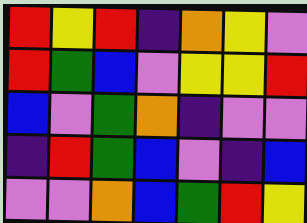[["red", "yellow", "red", "indigo", "orange", "yellow", "violet"], ["red", "green", "blue", "violet", "yellow", "yellow", "red"], ["blue", "violet", "green", "orange", "indigo", "violet", "violet"], ["indigo", "red", "green", "blue", "violet", "indigo", "blue"], ["violet", "violet", "orange", "blue", "green", "red", "yellow"]]